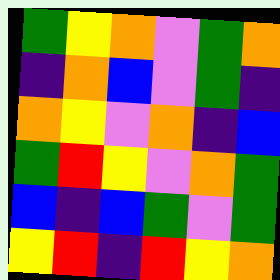[["green", "yellow", "orange", "violet", "green", "orange"], ["indigo", "orange", "blue", "violet", "green", "indigo"], ["orange", "yellow", "violet", "orange", "indigo", "blue"], ["green", "red", "yellow", "violet", "orange", "green"], ["blue", "indigo", "blue", "green", "violet", "green"], ["yellow", "red", "indigo", "red", "yellow", "orange"]]